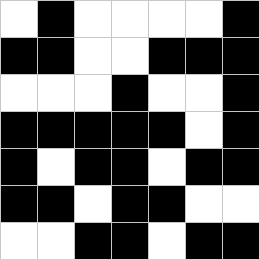[["white", "black", "white", "white", "white", "white", "black"], ["black", "black", "white", "white", "black", "black", "black"], ["white", "white", "white", "black", "white", "white", "black"], ["black", "black", "black", "black", "black", "white", "black"], ["black", "white", "black", "black", "white", "black", "black"], ["black", "black", "white", "black", "black", "white", "white"], ["white", "white", "black", "black", "white", "black", "black"]]